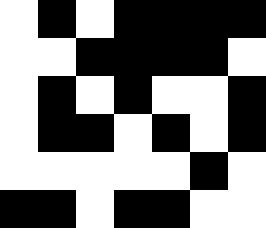[["white", "black", "white", "black", "black", "black", "black"], ["white", "white", "black", "black", "black", "black", "white"], ["white", "black", "white", "black", "white", "white", "black"], ["white", "black", "black", "white", "black", "white", "black"], ["white", "white", "white", "white", "white", "black", "white"], ["black", "black", "white", "black", "black", "white", "white"]]